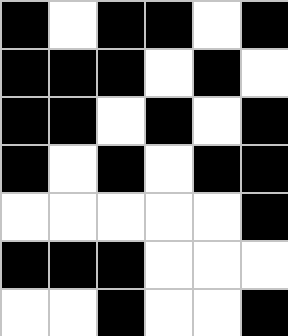[["black", "white", "black", "black", "white", "black"], ["black", "black", "black", "white", "black", "white"], ["black", "black", "white", "black", "white", "black"], ["black", "white", "black", "white", "black", "black"], ["white", "white", "white", "white", "white", "black"], ["black", "black", "black", "white", "white", "white"], ["white", "white", "black", "white", "white", "black"]]